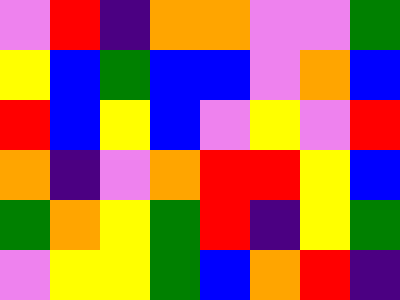[["violet", "red", "indigo", "orange", "orange", "violet", "violet", "green"], ["yellow", "blue", "green", "blue", "blue", "violet", "orange", "blue"], ["red", "blue", "yellow", "blue", "violet", "yellow", "violet", "red"], ["orange", "indigo", "violet", "orange", "red", "red", "yellow", "blue"], ["green", "orange", "yellow", "green", "red", "indigo", "yellow", "green"], ["violet", "yellow", "yellow", "green", "blue", "orange", "red", "indigo"]]